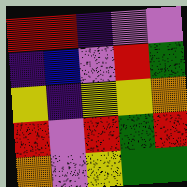[["red", "red", "indigo", "violet", "violet"], ["indigo", "blue", "violet", "red", "green"], ["yellow", "indigo", "yellow", "yellow", "orange"], ["red", "violet", "red", "green", "red"], ["orange", "violet", "yellow", "green", "green"]]